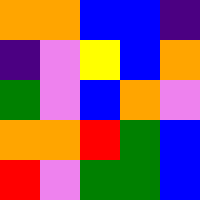[["orange", "orange", "blue", "blue", "indigo"], ["indigo", "violet", "yellow", "blue", "orange"], ["green", "violet", "blue", "orange", "violet"], ["orange", "orange", "red", "green", "blue"], ["red", "violet", "green", "green", "blue"]]